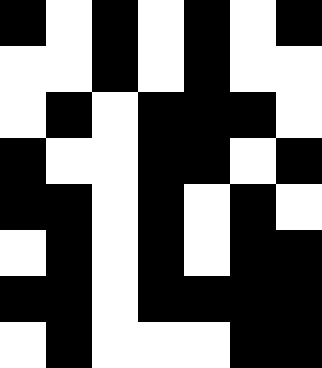[["black", "white", "black", "white", "black", "white", "black"], ["white", "white", "black", "white", "black", "white", "white"], ["white", "black", "white", "black", "black", "black", "white"], ["black", "white", "white", "black", "black", "white", "black"], ["black", "black", "white", "black", "white", "black", "white"], ["white", "black", "white", "black", "white", "black", "black"], ["black", "black", "white", "black", "black", "black", "black"], ["white", "black", "white", "white", "white", "black", "black"]]